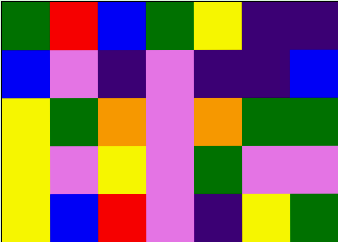[["green", "red", "blue", "green", "yellow", "indigo", "indigo"], ["blue", "violet", "indigo", "violet", "indigo", "indigo", "blue"], ["yellow", "green", "orange", "violet", "orange", "green", "green"], ["yellow", "violet", "yellow", "violet", "green", "violet", "violet"], ["yellow", "blue", "red", "violet", "indigo", "yellow", "green"]]